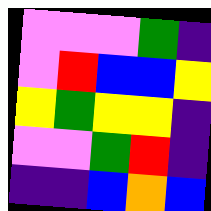[["violet", "violet", "violet", "green", "indigo"], ["violet", "red", "blue", "blue", "yellow"], ["yellow", "green", "yellow", "yellow", "indigo"], ["violet", "violet", "green", "red", "indigo"], ["indigo", "indigo", "blue", "orange", "blue"]]